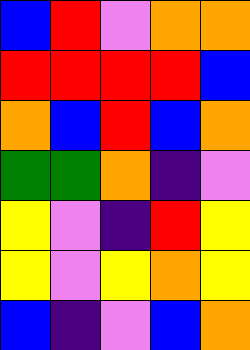[["blue", "red", "violet", "orange", "orange"], ["red", "red", "red", "red", "blue"], ["orange", "blue", "red", "blue", "orange"], ["green", "green", "orange", "indigo", "violet"], ["yellow", "violet", "indigo", "red", "yellow"], ["yellow", "violet", "yellow", "orange", "yellow"], ["blue", "indigo", "violet", "blue", "orange"]]